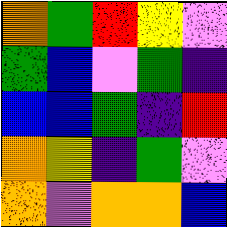[["orange", "green", "red", "yellow", "violet"], ["green", "blue", "violet", "green", "indigo"], ["blue", "blue", "green", "indigo", "red"], ["orange", "yellow", "indigo", "green", "violet"], ["orange", "violet", "orange", "orange", "blue"]]